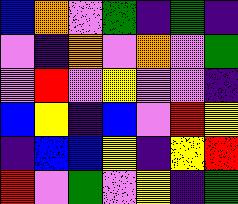[["blue", "orange", "violet", "green", "indigo", "green", "indigo"], ["violet", "indigo", "orange", "violet", "orange", "violet", "green"], ["violet", "red", "violet", "yellow", "violet", "violet", "indigo"], ["blue", "yellow", "indigo", "blue", "violet", "red", "yellow"], ["indigo", "blue", "blue", "yellow", "indigo", "yellow", "red"], ["red", "violet", "green", "violet", "yellow", "indigo", "green"]]